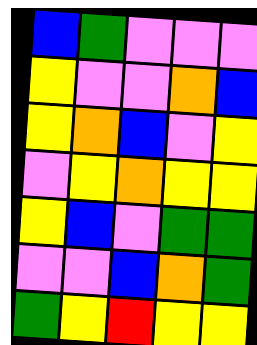[["blue", "green", "violet", "violet", "violet"], ["yellow", "violet", "violet", "orange", "blue"], ["yellow", "orange", "blue", "violet", "yellow"], ["violet", "yellow", "orange", "yellow", "yellow"], ["yellow", "blue", "violet", "green", "green"], ["violet", "violet", "blue", "orange", "green"], ["green", "yellow", "red", "yellow", "yellow"]]